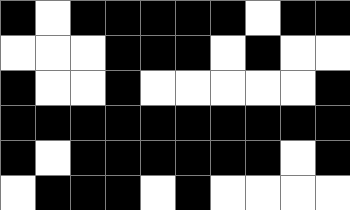[["black", "white", "black", "black", "black", "black", "black", "white", "black", "black"], ["white", "white", "white", "black", "black", "black", "white", "black", "white", "white"], ["black", "white", "white", "black", "white", "white", "white", "white", "white", "black"], ["black", "black", "black", "black", "black", "black", "black", "black", "black", "black"], ["black", "white", "black", "black", "black", "black", "black", "black", "white", "black"], ["white", "black", "black", "black", "white", "black", "white", "white", "white", "white"]]